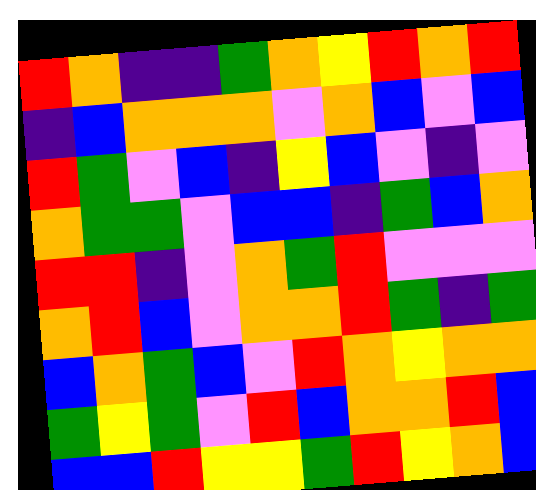[["red", "orange", "indigo", "indigo", "green", "orange", "yellow", "red", "orange", "red"], ["indigo", "blue", "orange", "orange", "orange", "violet", "orange", "blue", "violet", "blue"], ["red", "green", "violet", "blue", "indigo", "yellow", "blue", "violet", "indigo", "violet"], ["orange", "green", "green", "violet", "blue", "blue", "indigo", "green", "blue", "orange"], ["red", "red", "indigo", "violet", "orange", "green", "red", "violet", "violet", "violet"], ["orange", "red", "blue", "violet", "orange", "orange", "red", "green", "indigo", "green"], ["blue", "orange", "green", "blue", "violet", "red", "orange", "yellow", "orange", "orange"], ["green", "yellow", "green", "violet", "red", "blue", "orange", "orange", "red", "blue"], ["blue", "blue", "red", "yellow", "yellow", "green", "red", "yellow", "orange", "blue"]]